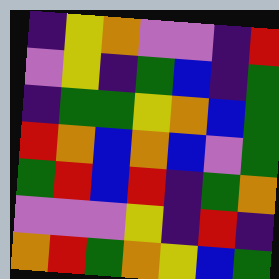[["indigo", "yellow", "orange", "violet", "violet", "indigo", "red"], ["violet", "yellow", "indigo", "green", "blue", "indigo", "green"], ["indigo", "green", "green", "yellow", "orange", "blue", "green"], ["red", "orange", "blue", "orange", "blue", "violet", "green"], ["green", "red", "blue", "red", "indigo", "green", "orange"], ["violet", "violet", "violet", "yellow", "indigo", "red", "indigo"], ["orange", "red", "green", "orange", "yellow", "blue", "green"]]